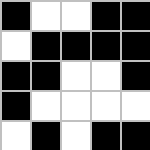[["black", "white", "white", "black", "black"], ["white", "black", "black", "black", "black"], ["black", "black", "white", "white", "black"], ["black", "white", "white", "white", "white"], ["white", "black", "white", "black", "black"]]